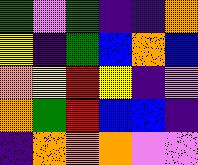[["green", "violet", "green", "indigo", "indigo", "orange"], ["yellow", "indigo", "green", "blue", "orange", "blue"], ["orange", "yellow", "red", "yellow", "indigo", "violet"], ["orange", "green", "red", "blue", "blue", "indigo"], ["indigo", "orange", "orange", "orange", "violet", "violet"]]